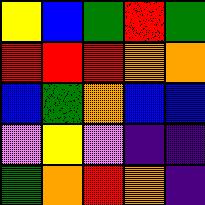[["yellow", "blue", "green", "red", "green"], ["red", "red", "red", "orange", "orange"], ["blue", "green", "orange", "blue", "blue"], ["violet", "yellow", "violet", "indigo", "indigo"], ["green", "orange", "red", "orange", "indigo"]]